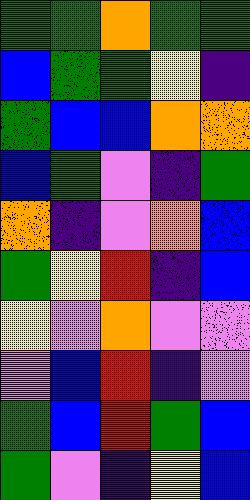[["green", "green", "orange", "green", "green"], ["blue", "green", "green", "yellow", "indigo"], ["green", "blue", "blue", "orange", "orange"], ["blue", "green", "violet", "indigo", "green"], ["orange", "indigo", "violet", "orange", "blue"], ["green", "yellow", "red", "indigo", "blue"], ["yellow", "violet", "orange", "violet", "violet"], ["violet", "blue", "red", "indigo", "violet"], ["green", "blue", "red", "green", "blue"], ["green", "violet", "indigo", "yellow", "blue"]]